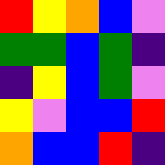[["red", "yellow", "orange", "blue", "violet"], ["green", "green", "blue", "green", "indigo"], ["indigo", "yellow", "blue", "green", "violet"], ["yellow", "violet", "blue", "blue", "red"], ["orange", "blue", "blue", "red", "indigo"]]